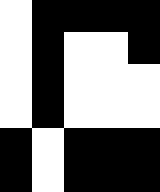[["white", "black", "black", "black", "black"], ["white", "black", "white", "white", "black"], ["white", "black", "white", "white", "white"], ["white", "black", "white", "white", "white"], ["black", "white", "black", "black", "black"], ["black", "white", "black", "black", "black"]]